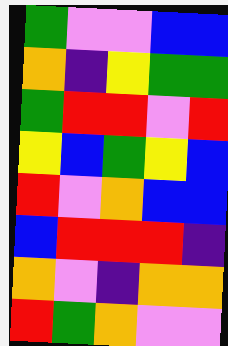[["green", "violet", "violet", "blue", "blue"], ["orange", "indigo", "yellow", "green", "green"], ["green", "red", "red", "violet", "red"], ["yellow", "blue", "green", "yellow", "blue"], ["red", "violet", "orange", "blue", "blue"], ["blue", "red", "red", "red", "indigo"], ["orange", "violet", "indigo", "orange", "orange"], ["red", "green", "orange", "violet", "violet"]]